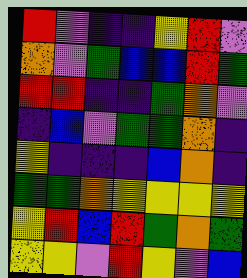[["red", "violet", "indigo", "indigo", "yellow", "red", "violet"], ["orange", "violet", "green", "blue", "blue", "red", "green"], ["red", "red", "indigo", "indigo", "green", "orange", "violet"], ["indigo", "blue", "violet", "green", "green", "orange", "indigo"], ["yellow", "indigo", "indigo", "indigo", "blue", "orange", "indigo"], ["green", "green", "orange", "yellow", "yellow", "yellow", "yellow"], ["yellow", "red", "blue", "red", "green", "orange", "green"], ["yellow", "yellow", "violet", "red", "yellow", "violet", "blue"]]